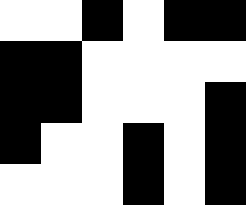[["white", "white", "black", "white", "black", "black"], ["black", "black", "white", "white", "white", "white"], ["black", "black", "white", "white", "white", "black"], ["black", "white", "white", "black", "white", "black"], ["white", "white", "white", "black", "white", "black"]]